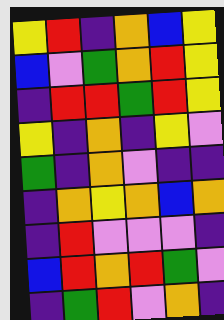[["yellow", "red", "indigo", "orange", "blue", "yellow"], ["blue", "violet", "green", "orange", "red", "yellow"], ["indigo", "red", "red", "green", "red", "yellow"], ["yellow", "indigo", "orange", "indigo", "yellow", "violet"], ["green", "indigo", "orange", "violet", "indigo", "indigo"], ["indigo", "orange", "yellow", "orange", "blue", "orange"], ["indigo", "red", "violet", "violet", "violet", "indigo"], ["blue", "red", "orange", "red", "green", "violet"], ["indigo", "green", "red", "violet", "orange", "indigo"]]